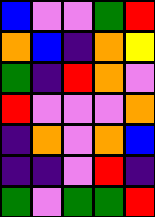[["blue", "violet", "violet", "green", "red"], ["orange", "blue", "indigo", "orange", "yellow"], ["green", "indigo", "red", "orange", "violet"], ["red", "violet", "violet", "violet", "orange"], ["indigo", "orange", "violet", "orange", "blue"], ["indigo", "indigo", "violet", "red", "indigo"], ["green", "violet", "green", "green", "red"]]